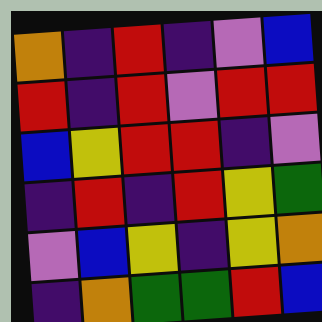[["orange", "indigo", "red", "indigo", "violet", "blue"], ["red", "indigo", "red", "violet", "red", "red"], ["blue", "yellow", "red", "red", "indigo", "violet"], ["indigo", "red", "indigo", "red", "yellow", "green"], ["violet", "blue", "yellow", "indigo", "yellow", "orange"], ["indigo", "orange", "green", "green", "red", "blue"]]